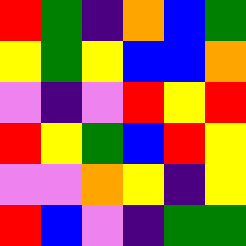[["red", "green", "indigo", "orange", "blue", "green"], ["yellow", "green", "yellow", "blue", "blue", "orange"], ["violet", "indigo", "violet", "red", "yellow", "red"], ["red", "yellow", "green", "blue", "red", "yellow"], ["violet", "violet", "orange", "yellow", "indigo", "yellow"], ["red", "blue", "violet", "indigo", "green", "green"]]